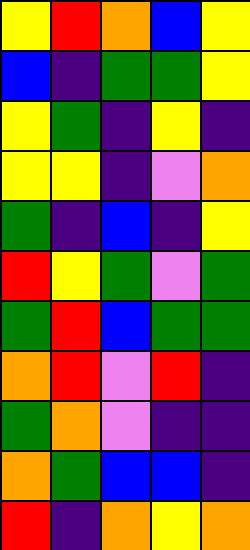[["yellow", "red", "orange", "blue", "yellow"], ["blue", "indigo", "green", "green", "yellow"], ["yellow", "green", "indigo", "yellow", "indigo"], ["yellow", "yellow", "indigo", "violet", "orange"], ["green", "indigo", "blue", "indigo", "yellow"], ["red", "yellow", "green", "violet", "green"], ["green", "red", "blue", "green", "green"], ["orange", "red", "violet", "red", "indigo"], ["green", "orange", "violet", "indigo", "indigo"], ["orange", "green", "blue", "blue", "indigo"], ["red", "indigo", "orange", "yellow", "orange"]]